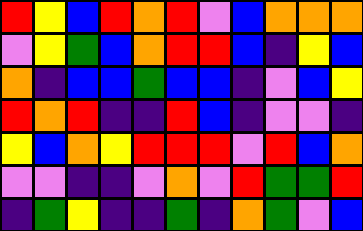[["red", "yellow", "blue", "red", "orange", "red", "violet", "blue", "orange", "orange", "orange"], ["violet", "yellow", "green", "blue", "orange", "red", "red", "blue", "indigo", "yellow", "blue"], ["orange", "indigo", "blue", "blue", "green", "blue", "blue", "indigo", "violet", "blue", "yellow"], ["red", "orange", "red", "indigo", "indigo", "red", "blue", "indigo", "violet", "violet", "indigo"], ["yellow", "blue", "orange", "yellow", "red", "red", "red", "violet", "red", "blue", "orange"], ["violet", "violet", "indigo", "indigo", "violet", "orange", "violet", "red", "green", "green", "red"], ["indigo", "green", "yellow", "indigo", "indigo", "green", "indigo", "orange", "green", "violet", "blue"]]